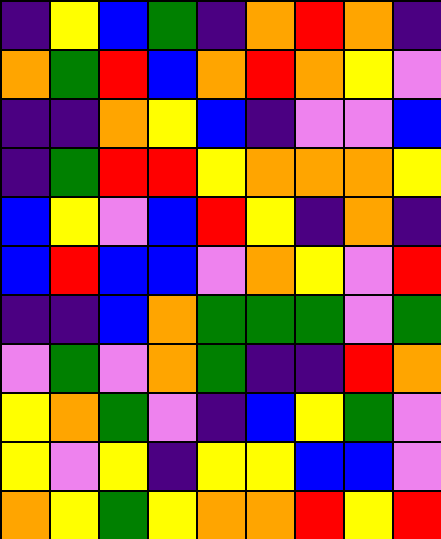[["indigo", "yellow", "blue", "green", "indigo", "orange", "red", "orange", "indigo"], ["orange", "green", "red", "blue", "orange", "red", "orange", "yellow", "violet"], ["indigo", "indigo", "orange", "yellow", "blue", "indigo", "violet", "violet", "blue"], ["indigo", "green", "red", "red", "yellow", "orange", "orange", "orange", "yellow"], ["blue", "yellow", "violet", "blue", "red", "yellow", "indigo", "orange", "indigo"], ["blue", "red", "blue", "blue", "violet", "orange", "yellow", "violet", "red"], ["indigo", "indigo", "blue", "orange", "green", "green", "green", "violet", "green"], ["violet", "green", "violet", "orange", "green", "indigo", "indigo", "red", "orange"], ["yellow", "orange", "green", "violet", "indigo", "blue", "yellow", "green", "violet"], ["yellow", "violet", "yellow", "indigo", "yellow", "yellow", "blue", "blue", "violet"], ["orange", "yellow", "green", "yellow", "orange", "orange", "red", "yellow", "red"]]